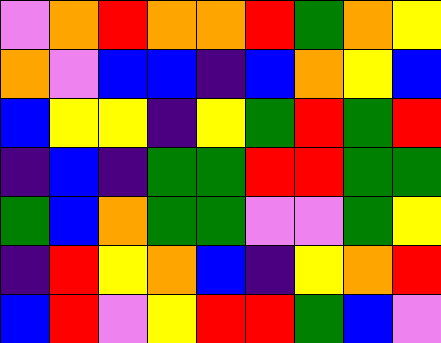[["violet", "orange", "red", "orange", "orange", "red", "green", "orange", "yellow"], ["orange", "violet", "blue", "blue", "indigo", "blue", "orange", "yellow", "blue"], ["blue", "yellow", "yellow", "indigo", "yellow", "green", "red", "green", "red"], ["indigo", "blue", "indigo", "green", "green", "red", "red", "green", "green"], ["green", "blue", "orange", "green", "green", "violet", "violet", "green", "yellow"], ["indigo", "red", "yellow", "orange", "blue", "indigo", "yellow", "orange", "red"], ["blue", "red", "violet", "yellow", "red", "red", "green", "blue", "violet"]]